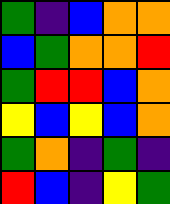[["green", "indigo", "blue", "orange", "orange"], ["blue", "green", "orange", "orange", "red"], ["green", "red", "red", "blue", "orange"], ["yellow", "blue", "yellow", "blue", "orange"], ["green", "orange", "indigo", "green", "indigo"], ["red", "blue", "indigo", "yellow", "green"]]